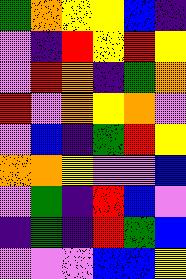[["green", "orange", "yellow", "yellow", "blue", "indigo"], ["violet", "indigo", "red", "yellow", "red", "yellow"], ["violet", "red", "orange", "indigo", "green", "orange"], ["red", "violet", "orange", "yellow", "orange", "violet"], ["violet", "blue", "indigo", "green", "red", "yellow"], ["orange", "orange", "yellow", "violet", "violet", "blue"], ["violet", "green", "indigo", "red", "blue", "violet"], ["indigo", "green", "indigo", "red", "green", "blue"], ["violet", "violet", "violet", "blue", "blue", "yellow"]]